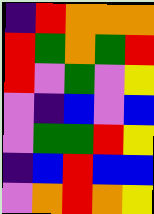[["indigo", "red", "orange", "orange", "orange"], ["red", "green", "orange", "green", "red"], ["red", "violet", "green", "violet", "yellow"], ["violet", "indigo", "blue", "violet", "blue"], ["violet", "green", "green", "red", "yellow"], ["indigo", "blue", "red", "blue", "blue"], ["violet", "orange", "red", "orange", "yellow"]]